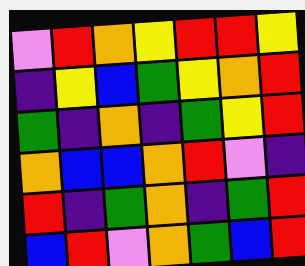[["violet", "red", "orange", "yellow", "red", "red", "yellow"], ["indigo", "yellow", "blue", "green", "yellow", "orange", "red"], ["green", "indigo", "orange", "indigo", "green", "yellow", "red"], ["orange", "blue", "blue", "orange", "red", "violet", "indigo"], ["red", "indigo", "green", "orange", "indigo", "green", "red"], ["blue", "red", "violet", "orange", "green", "blue", "red"]]